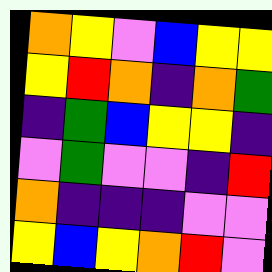[["orange", "yellow", "violet", "blue", "yellow", "yellow"], ["yellow", "red", "orange", "indigo", "orange", "green"], ["indigo", "green", "blue", "yellow", "yellow", "indigo"], ["violet", "green", "violet", "violet", "indigo", "red"], ["orange", "indigo", "indigo", "indigo", "violet", "violet"], ["yellow", "blue", "yellow", "orange", "red", "violet"]]